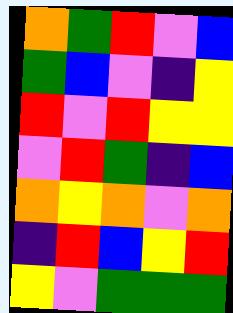[["orange", "green", "red", "violet", "blue"], ["green", "blue", "violet", "indigo", "yellow"], ["red", "violet", "red", "yellow", "yellow"], ["violet", "red", "green", "indigo", "blue"], ["orange", "yellow", "orange", "violet", "orange"], ["indigo", "red", "blue", "yellow", "red"], ["yellow", "violet", "green", "green", "green"]]